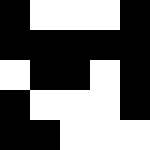[["black", "white", "white", "white", "black"], ["black", "black", "black", "black", "black"], ["white", "black", "black", "white", "black"], ["black", "white", "white", "white", "black"], ["black", "black", "white", "white", "white"]]